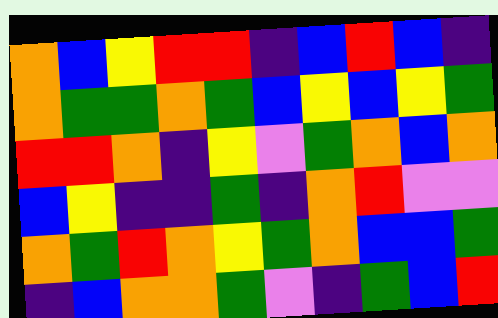[["orange", "blue", "yellow", "red", "red", "indigo", "blue", "red", "blue", "indigo"], ["orange", "green", "green", "orange", "green", "blue", "yellow", "blue", "yellow", "green"], ["red", "red", "orange", "indigo", "yellow", "violet", "green", "orange", "blue", "orange"], ["blue", "yellow", "indigo", "indigo", "green", "indigo", "orange", "red", "violet", "violet"], ["orange", "green", "red", "orange", "yellow", "green", "orange", "blue", "blue", "green"], ["indigo", "blue", "orange", "orange", "green", "violet", "indigo", "green", "blue", "red"]]